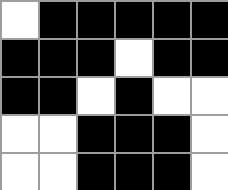[["white", "black", "black", "black", "black", "black"], ["black", "black", "black", "white", "black", "black"], ["black", "black", "white", "black", "white", "white"], ["white", "white", "black", "black", "black", "white"], ["white", "white", "black", "black", "black", "white"]]